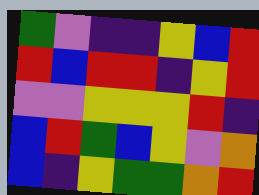[["green", "violet", "indigo", "indigo", "yellow", "blue", "red"], ["red", "blue", "red", "red", "indigo", "yellow", "red"], ["violet", "violet", "yellow", "yellow", "yellow", "red", "indigo"], ["blue", "red", "green", "blue", "yellow", "violet", "orange"], ["blue", "indigo", "yellow", "green", "green", "orange", "red"]]